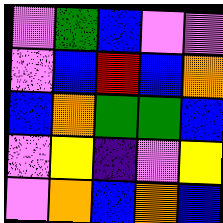[["violet", "green", "blue", "violet", "violet"], ["violet", "blue", "red", "blue", "orange"], ["blue", "orange", "green", "green", "blue"], ["violet", "yellow", "indigo", "violet", "yellow"], ["violet", "orange", "blue", "orange", "blue"]]